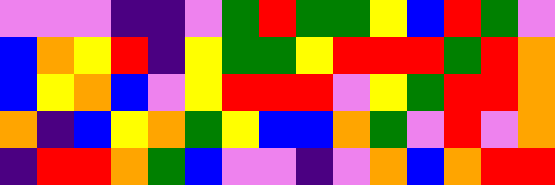[["violet", "violet", "violet", "indigo", "indigo", "violet", "green", "red", "green", "green", "yellow", "blue", "red", "green", "violet"], ["blue", "orange", "yellow", "red", "indigo", "yellow", "green", "green", "yellow", "red", "red", "red", "green", "red", "orange"], ["blue", "yellow", "orange", "blue", "violet", "yellow", "red", "red", "red", "violet", "yellow", "green", "red", "red", "orange"], ["orange", "indigo", "blue", "yellow", "orange", "green", "yellow", "blue", "blue", "orange", "green", "violet", "red", "violet", "orange"], ["indigo", "red", "red", "orange", "green", "blue", "violet", "violet", "indigo", "violet", "orange", "blue", "orange", "red", "red"]]